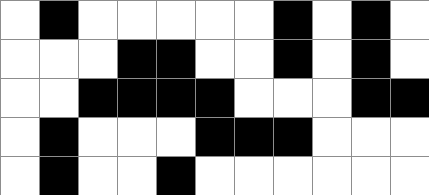[["white", "black", "white", "white", "white", "white", "white", "black", "white", "black", "white"], ["white", "white", "white", "black", "black", "white", "white", "black", "white", "black", "white"], ["white", "white", "black", "black", "black", "black", "white", "white", "white", "black", "black"], ["white", "black", "white", "white", "white", "black", "black", "black", "white", "white", "white"], ["white", "black", "white", "white", "black", "white", "white", "white", "white", "white", "white"]]